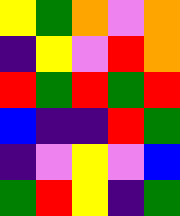[["yellow", "green", "orange", "violet", "orange"], ["indigo", "yellow", "violet", "red", "orange"], ["red", "green", "red", "green", "red"], ["blue", "indigo", "indigo", "red", "green"], ["indigo", "violet", "yellow", "violet", "blue"], ["green", "red", "yellow", "indigo", "green"]]